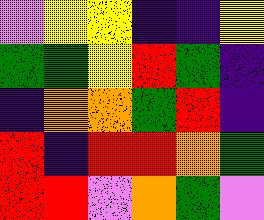[["violet", "yellow", "yellow", "indigo", "indigo", "yellow"], ["green", "green", "yellow", "red", "green", "indigo"], ["indigo", "orange", "orange", "green", "red", "indigo"], ["red", "indigo", "red", "red", "orange", "green"], ["red", "red", "violet", "orange", "green", "violet"]]